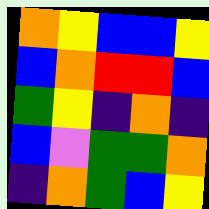[["orange", "yellow", "blue", "blue", "yellow"], ["blue", "orange", "red", "red", "blue"], ["green", "yellow", "indigo", "orange", "indigo"], ["blue", "violet", "green", "green", "orange"], ["indigo", "orange", "green", "blue", "yellow"]]